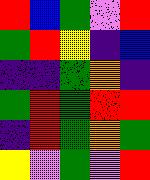[["red", "blue", "green", "violet", "red"], ["green", "red", "yellow", "indigo", "blue"], ["indigo", "indigo", "green", "orange", "indigo"], ["green", "red", "green", "red", "red"], ["indigo", "red", "green", "orange", "green"], ["yellow", "violet", "green", "violet", "red"]]